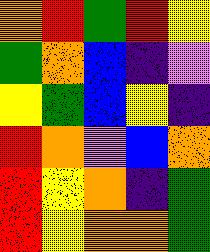[["orange", "red", "green", "red", "yellow"], ["green", "orange", "blue", "indigo", "violet"], ["yellow", "green", "blue", "yellow", "indigo"], ["red", "orange", "violet", "blue", "orange"], ["red", "yellow", "orange", "indigo", "green"], ["red", "yellow", "orange", "orange", "green"]]